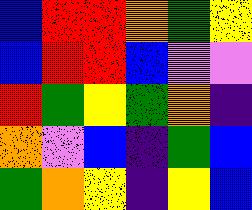[["blue", "red", "red", "orange", "green", "yellow"], ["blue", "red", "red", "blue", "violet", "violet"], ["red", "green", "yellow", "green", "orange", "indigo"], ["orange", "violet", "blue", "indigo", "green", "blue"], ["green", "orange", "yellow", "indigo", "yellow", "blue"]]